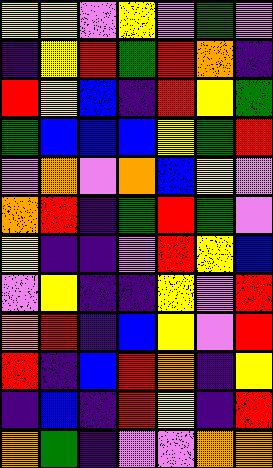[["yellow", "yellow", "violet", "yellow", "violet", "green", "violet"], ["indigo", "yellow", "red", "green", "red", "orange", "indigo"], ["red", "yellow", "blue", "indigo", "red", "yellow", "green"], ["green", "blue", "blue", "blue", "yellow", "green", "red"], ["violet", "orange", "violet", "orange", "blue", "yellow", "violet"], ["orange", "red", "indigo", "green", "red", "green", "violet"], ["yellow", "indigo", "indigo", "violet", "red", "yellow", "blue"], ["violet", "yellow", "indigo", "indigo", "yellow", "violet", "red"], ["orange", "red", "indigo", "blue", "yellow", "violet", "red"], ["red", "indigo", "blue", "red", "orange", "indigo", "yellow"], ["indigo", "blue", "indigo", "red", "yellow", "indigo", "red"], ["orange", "green", "indigo", "violet", "violet", "orange", "orange"]]